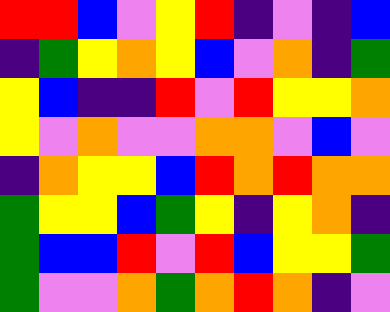[["red", "red", "blue", "violet", "yellow", "red", "indigo", "violet", "indigo", "blue"], ["indigo", "green", "yellow", "orange", "yellow", "blue", "violet", "orange", "indigo", "green"], ["yellow", "blue", "indigo", "indigo", "red", "violet", "red", "yellow", "yellow", "orange"], ["yellow", "violet", "orange", "violet", "violet", "orange", "orange", "violet", "blue", "violet"], ["indigo", "orange", "yellow", "yellow", "blue", "red", "orange", "red", "orange", "orange"], ["green", "yellow", "yellow", "blue", "green", "yellow", "indigo", "yellow", "orange", "indigo"], ["green", "blue", "blue", "red", "violet", "red", "blue", "yellow", "yellow", "green"], ["green", "violet", "violet", "orange", "green", "orange", "red", "orange", "indigo", "violet"]]